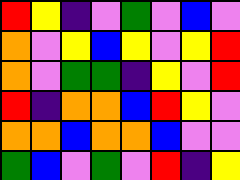[["red", "yellow", "indigo", "violet", "green", "violet", "blue", "violet"], ["orange", "violet", "yellow", "blue", "yellow", "violet", "yellow", "red"], ["orange", "violet", "green", "green", "indigo", "yellow", "violet", "red"], ["red", "indigo", "orange", "orange", "blue", "red", "yellow", "violet"], ["orange", "orange", "blue", "orange", "orange", "blue", "violet", "violet"], ["green", "blue", "violet", "green", "violet", "red", "indigo", "yellow"]]